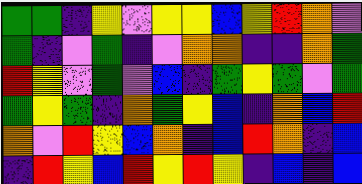[["green", "green", "indigo", "yellow", "violet", "yellow", "yellow", "blue", "yellow", "red", "orange", "violet"], ["green", "indigo", "violet", "green", "indigo", "violet", "orange", "orange", "indigo", "indigo", "orange", "green"], ["red", "yellow", "violet", "green", "violet", "blue", "indigo", "green", "yellow", "green", "violet", "green"], ["green", "yellow", "green", "indigo", "orange", "green", "yellow", "blue", "indigo", "orange", "blue", "red"], ["orange", "violet", "red", "yellow", "blue", "orange", "indigo", "blue", "red", "orange", "indigo", "blue"], ["indigo", "red", "yellow", "blue", "red", "yellow", "red", "yellow", "indigo", "blue", "indigo", "blue"]]